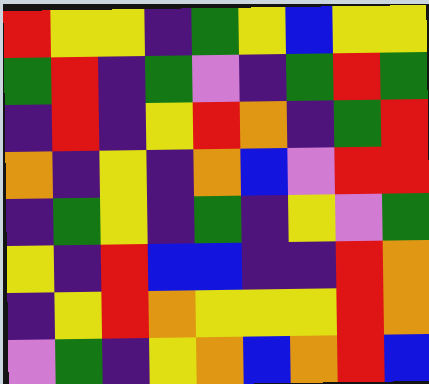[["red", "yellow", "yellow", "indigo", "green", "yellow", "blue", "yellow", "yellow"], ["green", "red", "indigo", "green", "violet", "indigo", "green", "red", "green"], ["indigo", "red", "indigo", "yellow", "red", "orange", "indigo", "green", "red"], ["orange", "indigo", "yellow", "indigo", "orange", "blue", "violet", "red", "red"], ["indigo", "green", "yellow", "indigo", "green", "indigo", "yellow", "violet", "green"], ["yellow", "indigo", "red", "blue", "blue", "indigo", "indigo", "red", "orange"], ["indigo", "yellow", "red", "orange", "yellow", "yellow", "yellow", "red", "orange"], ["violet", "green", "indigo", "yellow", "orange", "blue", "orange", "red", "blue"]]